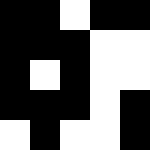[["black", "black", "white", "black", "black"], ["black", "black", "black", "white", "white"], ["black", "white", "black", "white", "white"], ["black", "black", "black", "white", "black"], ["white", "black", "white", "white", "black"]]